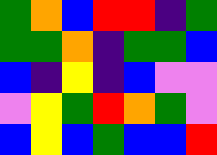[["green", "orange", "blue", "red", "red", "indigo", "green"], ["green", "green", "orange", "indigo", "green", "green", "blue"], ["blue", "indigo", "yellow", "indigo", "blue", "violet", "violet"], ["violet", "yellow", "green", "red", "orange", "green", "violet"], ["blue", "yellow", "blue", "green", "blue", "blue", "red"]]